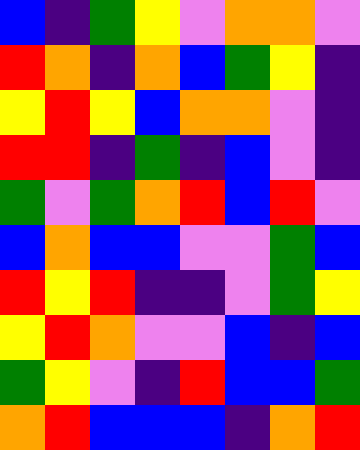[["blue", "indigo", "green", "yellow", "violet", "orange", "orange", "violet"], ["red", "orange", "indigo", "orange", "blue", "green", "yellow", "indigo"], ["yellow", "red", "yellow", "blue", "orange", "orange", "violet", "indigo"], ["red", "red", "indigo", "green", "indigo", "blue", "violet", "indigo"], ["green", "violet", "green", "orange", "red", "blue", "red", "violet"], ["blue", "orange", "blue", "blue", "violet", "violet", "green", "blue"], ["red", "yellow", "red", "indigo", "indigo", "violet", "green", "yellow"], ["yellow", "red", "orange", "violet", "violet", "blue", "indigo", "blue"], ["green", "yellow", "violet", "indigo", "red", "blue", "blue", "green"], ["orange", "red", "blue", "blue", "blue", "indigo", "orange", "red"]]